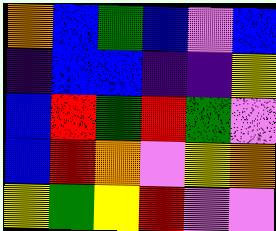[["orange", "blue", "green", "blue", "violet", "blue"], ["indigo", "blue", "blue", "indigo", "indigo", "yellow"], ["blue", "red", "green", "red", "green", "violet"], ["blue", "red", "orange", "violet", "yellow", "orange"], ["yellow", "green", "yellow", "red", "violet", "violet"]]